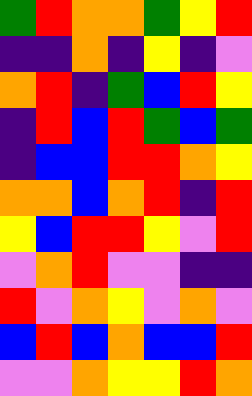[["green", "red", "orange", "orange", "green", "yellow", "red"], ["indigo", "indigo", "orange", "indigo", "yellow", "indigo", "violet"], ["orange", "red", "indigo", "green", "blue", "red", "yellow"], ["indigo", "red", "blue", "red", "green", "blue", "green"], ["indigo", "blue", "blue", "red", "red", "orange", "yellow"], ["orange", "orange", "blue", "orange", "red", "indigo", "red"], ["yellow", "blue", "red", "red", "yellow", "violet", "red"], ["violet", "orange", "red", "violet", "violet", "indigo", "indigo"], ["red", "violet", "orange", "yellow", "violet", "orange", "violet"], ["blue", "red", "blue", "orange", "blue", "blue", "red"], ["violet", "violet", "orange", "yellow", "yellow", "red", "orange"]]